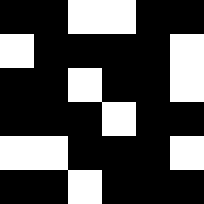[["black", "black", "white", "white", "black", "black"], ["white", "black", "black", "black", "black", "white"], ["black", "black", "white", "black", "black", "white"], ["black", "black", "black", "white", "black", "black"], ["white", "white", "black", "black", "black", "white"], ["black", "black", "white", "black", "black", "black"]]